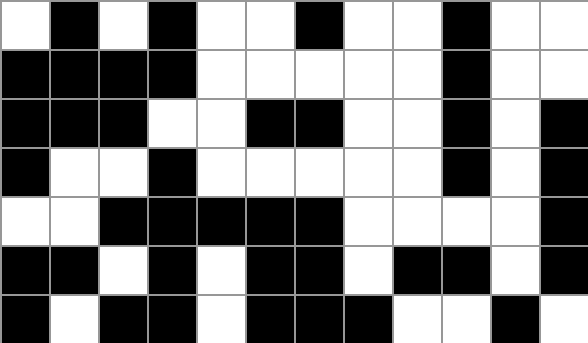[["white", "black", "white", "black", "white", "white", "black", "white", "white", "black", "white", "white"], ["black", "black", "black", "black", "white", "white", "white", "white", "white", "black", "white", "white"], ["black", "black", "black", "white", "white", "black", "black", "white", "white", "black", "white", "black"], ["black", "white", "white", "black", "white", "white", "white", "white", "white", "black", "white", "black"], ["white", "white", "black", "black", "black", "black", "black", "white", "white", "white", "white", "black"], ["black", "black", "white", "black", "white", "black", "black", "white", "black", "black", "white", "black"], ["black", "white", "black", "black", "white", "black", "black", "black", "white", "white", "black", "white"]]